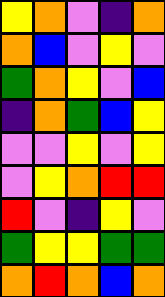[["yellow", "orange", "violet", "indigo", "orange"], ["orange", "blue", "violet", "yellow", "violet"], ["green", "orange", "yellow", "violet", "blue"], ["indigo", "orange", "green", "blue", "yellow"], ["violet", "violet", "yellow", "violet", "yellow"], ["violet", "yellow", "orange", "red", "red"], ["red", "violet", "indigo", "yellow", "violet"], ["green", "yellow", "yellow", "green", "green"], ["orange", "red", "orange", "blue", "orange"]]